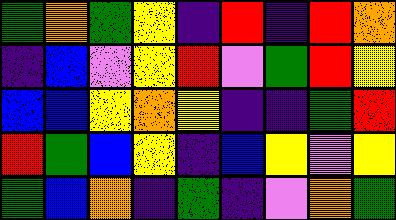[["green", "orange", "green", "yellow", "indigo", "red", "indigo", "red", "orange"], ["indigo", "blue", "violet", "yellow", "red", "violet", "green", "red", "yellow"], ["blue", "blue", "yellow", "orange", "yellow", "indigo", "indigo", "green", "red"], ["red", "green", "blue", "yellow", "indigo", "blue", "yellow", "violet", "yellow"], ["green", "blue", "orange", "indigo", "green", "indigo", "violet", "orange", "green"]]